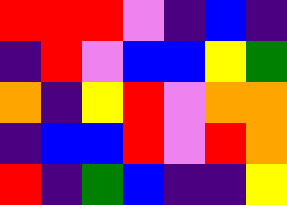[["red", "red", "red", "violet", "indigo", "blue", "indigo"], ["indigo", "red", "violet", "blue", "blue", "yellow", "green"], ["orange", "indigo", "yellow", "red", "violet", "orange", "orange"], ["indigo", "blue", "blue", "red", "violet", "red", "orange"], ["red", "indigo", "green", "blue", "indigo", "indigo", "yellow"]]